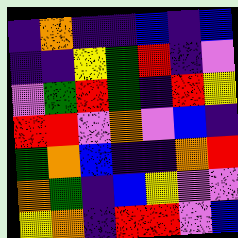[["indigo", "orange", "indigo", "indigo", "blue", "indigo", "blue"], ["indigo", "indigo", "yellow", "green", "red", "indigo", "violet"], ["violet", "green", "red", "green", "indigo", "red", "yellow"], ["red", "red", "violet", "orange", "violet", "blue", "indigo"], ["green", "orange", "blue", "indigo", "indigo", "orange", "red"], ["orange", "green", "indigo", "blue", "yellow", "violet", "violet"], ["yellow", "orange", "indigo", "red", "red", "violet", "blue"]]